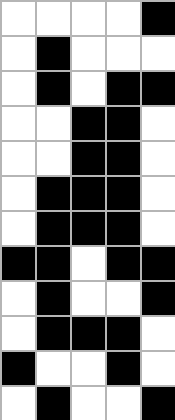[["white", "white", "white", "white", "black"], ["white", "black", "white", "white", "white"], ["white", "black", "white", "black", "black"], ["white", "white", "black", "black", "white"], ["white", "white", "black", "black", "white"], ["white", "black", "black", "black", "white"], ["white", "black", "black", "black", "white"], ["black", "black", "white", "black", "black"], ["white", "black", "white", "white", "black"], ["white", "black", "black", "black", "white"], ["black", "white", "white", "black", "white"], ["white", "black", "white", "white", "black"]]